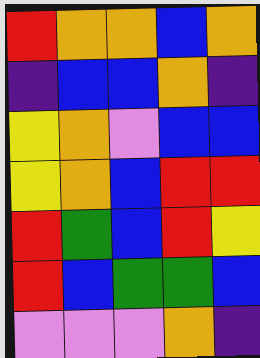[["red", "orange", "orange", "blue", "orange"], ["indigo", "blue", "blue", "orange", "indigo"], ["yellow", "orange", "violet", "blue", "blue"], ["yellow", "orange", "blue", "red", "red"], ["red", "green", "blue", "red", "yellow"], ["red", "blue", "green", "green", "blue"], ["violet", "violet", "violet", "orange", "indigo"]]